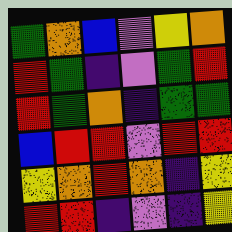[["green", "orange", "blue", "violet", "yellow", "orange"], ["red", "green", "indigo", "violet", "green", "red"], ["red", "green", "orange", "indigo", "green", "green"], ["blue", "red", "red", "violet", "red", "red"], ["yellow", "orange", "red", "orange", "indigo", "yellow"], ["red", "red", "indigo", "violet", "indigo", "yellow"]]